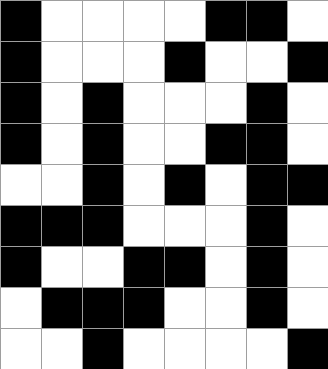[["black", "white", "white", "white", "white", "black", "black", "white"], ["black", "white", "white", "white", "black", "white", "white", "black"], ["black", "white", "black", "white", "white", "white", "black", "white"], ["black", "white", "black", "white", "white", "black", "black", "white"], ["white", "white", "black", "white", "black", "white", "black", "black"], ["black", "black", "black", "white", "white", "white", "black", "white"], ["black", "white", "white", "black", "black", "white", "black", "white"], ["white", "black", "black", "black", "white", "white", "black", "white"], ["white", "white", "black", "white", "white", "white", "white", "black"]]